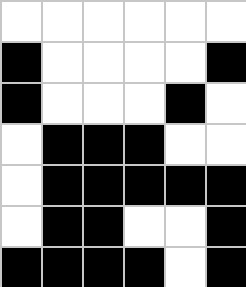[["white", "white", "white", "white", "white", "white"], ["black", "white", "white", "white", "white", "black"], ["black", "white", "white", "white", "black", "white"], ["white", "black", "black", "black", "white", "white"], ["white", "black", "black", "black", "black", "black"], ["white", "black", "black", "white", "white", "black"], ["black", "black", "black", "black", "white", "black"]]